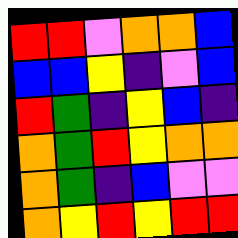[["red", "red", "violet", "orange", "orange", "blue"], ["blue", "blue", "yellow", "indigo", "violet", "blue"], ["red", "green", "indigo", "yellow", "blue", "indigo"], ["orange", "green", "red", "yellow", "orange", "orange"], ["orange", "green", "indigo", "blue", "violet", "violet"], ["orange", "yellow", "red", "yellow", "red", "red"]]